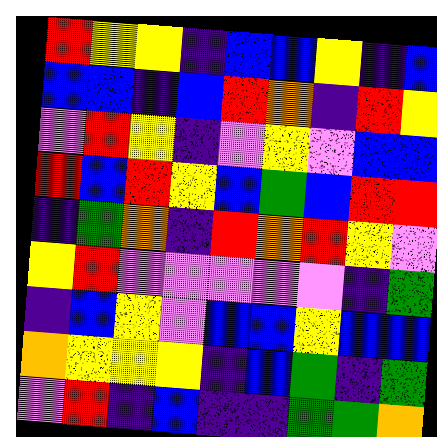[["red", "yellow", "yellow", "indigo", "blue", "blue", "yellow", "indigo", "blue"], ["blue", "blue", "indigo", "blue", "red", "orange", "indigo", "red", "yellow"], ["violet", "red", "yellow", "indigo", "violet", "yellow", "violet", "blue", "blue"], ["red", "blue", "red", "yellow", "blue", "green", "blue", "red", "red"], ["indigo", "green", "orange", "indigo", "red", "orange", "red", "yellow", "violet"], ["yellow", "red", "violet", "violet", "violet", "violet", "violet", "indigo", "green"], ["indigo", "blue", "yellow", "violet", "blue", "blue", "yellow", "blue", "blue"], ["orange", "yellow", "yellow", "yellow", "indigo", "blue", "green", "indigo", "green"], ["violet", "red", "indigo", "blue", "indigo", "indigo", "green", "green", "orange"]]